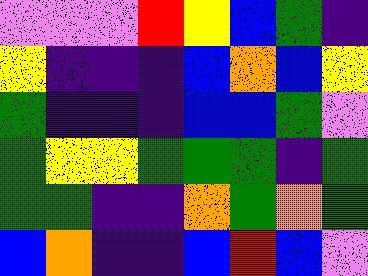[["violet", "violet", "violet", "red", "yellow", "blue", "green", "indigo"], ["yellow", "indigo", "indigo", "indigo", "blue", "orange", "blue", "yellow"], ["green", "indigo", "indigo", "indigo", "blue", "blue", "green", "violet"], ["green", "yellow", "yellow", "green", "green", "green", "indigo", "green"], ["green", "green", "indigo", "indigo", "orange", "green", "orange", "green"], ["blue", "orange", "indigo", "indigo", "blue", "red", "blue", "violet"]]